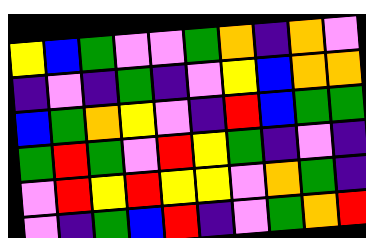[["yellow", "blue", "green", "violet", "violet", "green", "orange", "indigo", "orange", "violet"], ["indigo", "violet", "indigo", "green", "indigo", "violet", "yellow", "blue", "orange", "orange"], ["blue", "green", "orange", "yellow", "violet", "indigo", "red", "blue", "green", "green"], ["green", "red", "green", "violet", "red", "yellow", "green", "indigo", "violet", "indigo"], ["violet", "red", "yellow", "red", "yellow", "yellow", "violet", "orange", "green", "indigo"], ["violet", "indigo", "green", "blue", "red", "indigo", "violet", "green", "orange", "red"]]